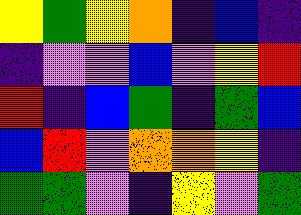[["yellow", "green", "yellow", "orange", "indigo", "blue", "indigo"], ["indigo", "violet", "violet", "blue", "violet", "yellow", "red"], ["red", "indigo", "blue", "green", "indigo", "green", "blue"], ["blue", "red", "violet", "orange", "orange", "yellow", "indigo"], ["green", "green", "violet", "indigo", "yellow", "violet", "green"]]